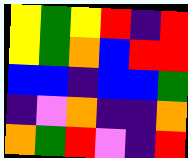[["yellow", "green", "yellow", "red", "indigo", "red"], ["yellow", "green", "orange", "blue", "red", "red"], ["blue", "blue", "indigo", "blue", "blue", "green"], ["indigo", "violet", "orange", "indigo", "indigo", "orange"], ["orange", "green", "red", "violet", "indigo", "red"]]